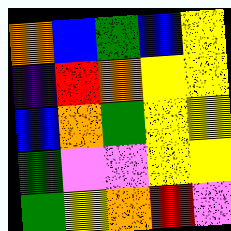[["orange", "blue", "green", "blue", "yellow"], ["indigo", "red", "orange", "yellow", "yellow"], ["blue", "orange", "green", "yellow", "yellow"], ["green", "violet", "violet", "yellow", "yellow"], ["green", "yellow", "orange", "red", "violet"]]